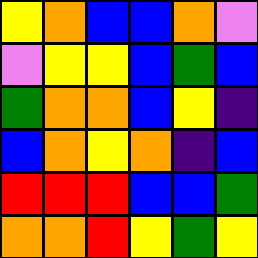[["yellow", "orange", "blue", "blue", "orange", "violet"], ["violet", "yellow", "yellow", "blue", "green", "blue"], ["green", "orange", "orange", "blue", "yellow", "indigo"], ["blue", "orange", "yellow", "orange", "indigo", "blue"], ["red", "red", "red", "blue", "blue", "green"], ["orange", "orange", "red", "yellow", "green", "yellow"]]